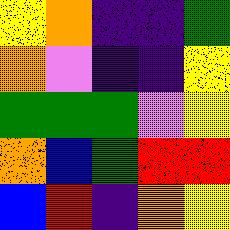[["yellow", "orange", "indigo", "indigo", "green"], ["orange", "violet", "indigo", "indigo", "yellow"], ["green", "green", "green", "violet", "yellow"], ["orange", "blue", "green", "red", "red"], ["blue", "red", "indigo", "orange", "yellow"]]